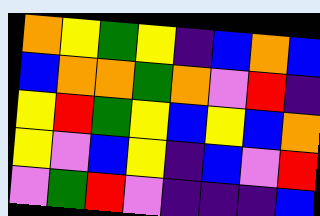[["orange", "yellow", "green", "yellow", "indigo", "blue", "orange", "blue"], ["blue", "orange", "orange", "green", "orange", "violet", "red", "indigo"], ["yellow", "red", "green", "yellow", "blue", "yellow", "blue", "orange"], ["yellow", "violet", "blue", "yellow", "indigo", "blue", "violet", "red"], ["violet", "green", "red", "violet", "indigo", "indigo", "indigo", "blue"]]